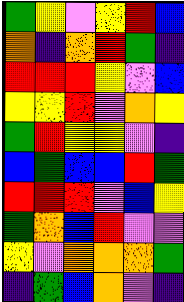[["green", "yellow", "violet", "yellow", "red", "blue"], ["orange", "indigo", "orange", "red", "green", "indigo"], ["red", "red", "red", "yellow", "violet", "blue"], ["yellow", "yellow", "red", "violet", "orange", "yellow"], ["green", "red", "yellow", "yellow", "violet", "indigo"], ["blue", "green", "blue", "blue", "red", "green"], ["red", "red", "red", "violet", "blue", "yellow"], ["green", "orange", "blue", "red", "violet", "violet"], ["yellow", "violet", "orange", "orange", "orange", "green"], ["indigo", "green", "blue", "orange", "violet", "indigo"]]